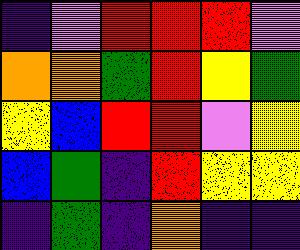[["indigo", "violet", "red", "red", "red", "violet"], ["orange", "orange", "green", "red", "yellow", "green"], ["yellow", "blue", "red", "red", "violet", "yellow"], ["blue", "green", "indigo", "red", "yellow", "yellow"], ["indigo", "green", "indigo", "orange", "indigo", "indigo"]]